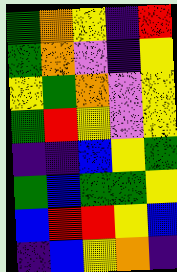[["green", "orange", "yellow", "indigo", "red"], ["green", "orange", "violet", "indigo", "yellow"], ["yellow", "green", "orange", "violet", "yellow"], ["green", "red", "yellow", "violet", "yellow"], ["indigo", "indigo", "blue", "yellow", "green"], ["green", "blue", "green", "green", "yellow"], ["blue", "red", "red", "yellow", "blue"], ["indigo", "blue", "yellow", "orange", "indigo"]]